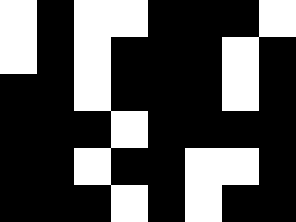[["white", "black", "white", "white", "black", "black", "black", "white"], ["white", "black", "white", "black", "black", "black", "white", "black"], ["black", "black", "white", "black", "black", "black", "white", "black"], ["black", "black", "black", "white", "black", "black", "black", "black"], ["black", "black", "white", "black", "black", "white", "white", "black"], ["black", "black", "black", "white", "black", "white", "black", "black"]]